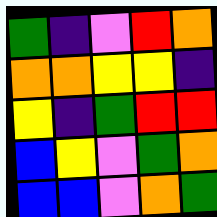[["green", "indigo", "violet", "red", "orange"], ["orange", "orange", "yellow", "yellow", "indigo"], ["yellow", "indigo", "green", "red", "red"], ["blue", "yellow", "violet", "green", "orange"], ["blue", "blue", "violet", "orange", "green"]]